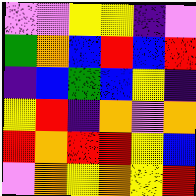[["violet", "violet", "yellow", "yellow", "indigo", "violet"], ["green", "orange", "blue", "red", "blue", "red"], ["indigo", "blue", "green", "blue", "yellow", "indigo"], ["yellow", "red", "indigo", "orange", "violet", "orange"], ["red", "orange", "red", "red", "yellow", "blue"], ["violet", "orange", "yellow", "orange", "yellow", "red"]]